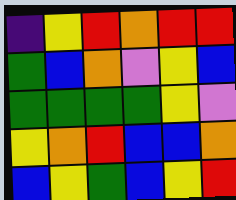[["indigo", "yellow", "red", "orange", "red", "red"], ["green", "blue", "orange", "violet", "yellow", "blue"], ["green", "green", "green", "green", "yellow", "violet"], ["yellow", "orange", "red", "blue", "blue", "orange"], ["blue", "yellow", "green", "blue", "yellow", "red"]]